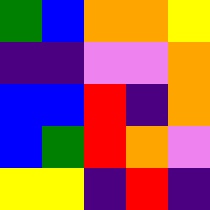[["green", "blue", "orange", "orange", "yellow"], ["indigo", "indigo", "violet", "violet", "orange"], ["blue", "blue", "red", "indigo", "orange"], ["blue", "green", "red", "orange", "violet"], ["yellow", "yellow", "indigo", "red", "indigo"]]